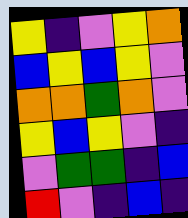[["yellow", "indigo", "violet", "yellow", "orange"], ["blue", "yellow", "blue", "yellow", "violet"], ["orange", "orange", "green", "orange", "violet"], ["yellow", "blue", "yellow", "violet", "indigo"], ["violet", "green", "green", "indigo", "blue"], ["red", "violet", "indigo", "blue", "indigo"]]